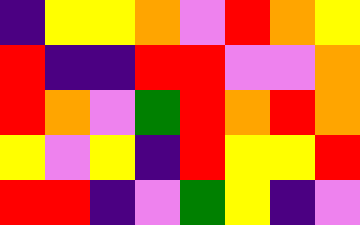[["indigo", "yellow", "yellow", "orange", "violet", "red", "orange", "yellow"], ["red", "indigo", "indigo", "red", "red", "violet", "violet", "orange"], ["red", "orange", "violet", "green", "red", "orange", "red", "orange"], ["yellow", "violet", "yellow", "indigo", "red", "yellow", "yellow", "red"], ["red", "red", "indigo", "violet", "green", "yellow", "indigo", "violet"]]